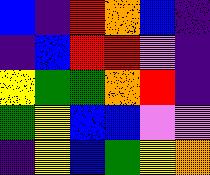[["blue", "indigo", "red", "orange", "blue", "indigo"], ["indigo", "blue", "red", "red", "violet", "indigo"], ["yellow", "green", "green", "orange", "red", "indigo"], ["green", "yellow", "blue", "blue", "violet", "violet"], ["indigo", "yellow", "blue", "green", "yellow", "orange"]]